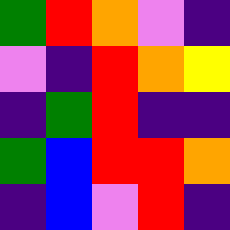[["green", "red", "orange", "violet", "indigo"], ["violet", "indigo", "red", "orange", "yellow"], ["indigo", "green", "red", "indigo", "indigo"], ["green", "blue", "red", "red", "orange"], ["indigo", "blue", "violet", "red", "indigo"]]